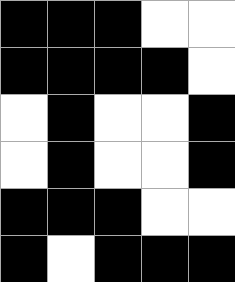[["black", "black", "black", "white", "white"], ["black", "black", "black", "black", "white"], ["white", "black", "white", "white", "black"], ["white", "black", "white", "white", "black"], ["black", "black", "black", "white", "white"], ["black", "white", "black", "black", "black"]]